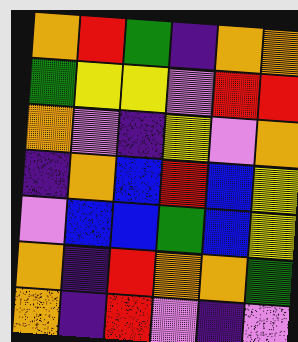[["orange", "red", "green", "indigo", "orange", "orange"], ["green", "yellow", "yellow", "violet", "red", "red"], ["orange", "violet", "indigo", "yellow", "violet", "orange"], ["indigo", "orange", "blue", "red", "blue", "yellow"], ["violet", "blue", "blue", "green", "blue", "yellow"], ["orange", "indigo", "red", "orange", "orange", "green"], ["orange", "indigo", "red", "violet", "indigo", "violet"]]